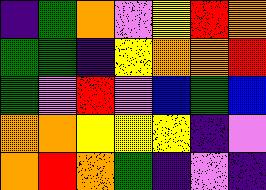[["indigo", "green", "orange", "violet", "yellow", "red", "orange"], ["green", "green", "indigo", "yellow", "orange", "orange", "red"], ["green", "violet", "red", "violet", "blue", "green", "blue"], ["orange", "orange", "yellow", "yellow", "yellow", "indigo", "violet"], ["orange", "red", "orange", "green", "indigo", "violet", "indigo"]]